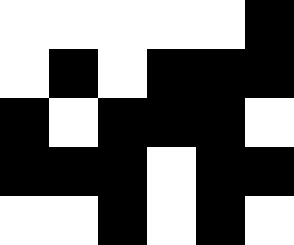[["white", "white", "white", "white", "white", "black"], ["white", "black", "white", "black", "black", "black"], ["black", "white", "black", "black", "black", "white"], ["black", "black", "black", "white", "black", "black"], ["white", "white", "black", "white", "black", "white"]]